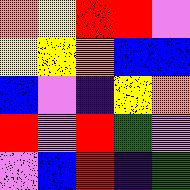[["orange", "yellow", "red", "red", "violet"], ["yellow", "yellow", "orange", "blue", "blue"], ["blue", "violet", "indigo", "yellow", "orange"], ["red", "violet", "red", "green", "violet"], ["violet", "blue", "red", "indigo", "green"]]